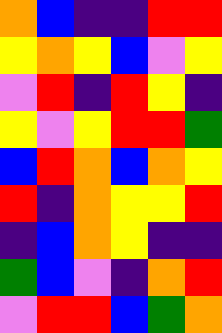[["orange", "blue", "indigo", "indigo", "red", "red"], ["yellow", "orange", "yellow", "blue", "violet", "yellow"], ["violet", "red", "indigo", "red", "yellow", "indigo"], ["yellow", "violet", "yellow", "red", "red", "green"], ["blue", "red", "orange", "blue", "orange", "yellow"], ["red", "indigo", "orange", "yellow", "yellow", "red"], ["indigo", "blue", "orange", "yellow", "indigo", "indigo"], ["green", "blue", "violet", "indigo", "orange", "red"], ["violet", "red", "red", "blue", "green", "orange"]]